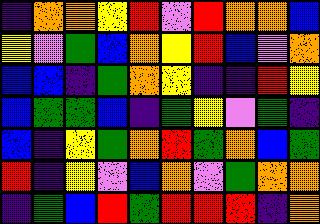[["indigo", "orange", "orange", "yellow", "red", "violet", "red", "orange", "orange", "blue"], ["yellow", "violet", "green", "blue", "orange", "yellow", "red", "blue", "violet", "orange"], ["blue", "blue", "indigo", "green", "orange", "yellow", "indigo", "indigo", "red", "yellow"], ["blue", "green", "green", "blue", "indigo", "green", "yellow", "violet", "green", "indigo"], ["blue", "indigo", "yellow", "green", "orange", "red", "green", "orange", "blue", "green"], ["red", "indigo", "yellow", "violet", "blue", "orange", "violet", "green", "orange", "orange"], ["indigo", "green", "blue", "red", "green", "red", "red", "red", "indigo", "orange"]]